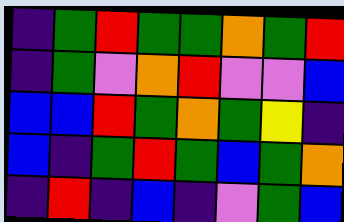[["indigo", "green", "red", "green", "green", "orange", "green", "red"], ["indigo", "green", "violet", "orange", "red", "violet", "violet", "blue"], ["blue", "blue", "red", "green", "orange", "green", "yellow", "indigo"], ["blue", "indigo", "green", "red", "green", "blue", "green", "orange"], ["indigo", "red", "indigo", "blue", "indigo", "violet", "green", "blue"]]